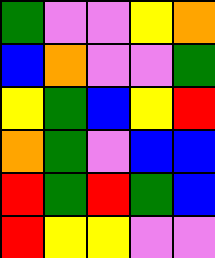[["green", "violet", "violet", "yellow", "orange"], ["blue", "orange", "violet", "violet", "green"], ["yellow", "green", "blue", "yellow", "red"], ["orange", "green", "violet", "blue", "blue"], ["red", "green", "red", "green", "blue"], ["red", "yellow", "yellow", "violet", "violet"]]